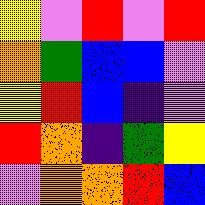[["yellow", "violet", "red", "violet", "red"], ["orange", "green", "blue", "blue", "violet"], ["yellow", "red", "blue", "indigo", "violet"], ["red", "orange", "indigo", "green", "yellow"], ["violet", "orange", "orange", "red", "blue"]]